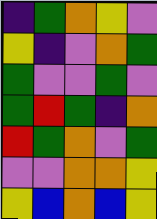[["indigo", "green", "orange", "yellow", "violet"], ["yellow", "indigo", "violet", "orange", "green"], ["green", "violet", "violet", "green", "violet"], ["green", "red", "green", "indigo", "orange"], ["red", "green", "orange", "violet", "green"], ["violet", "violet", "orange", "orange", "yellow"], ["yellow", "blue", "orange", "blue", "yellow"]]